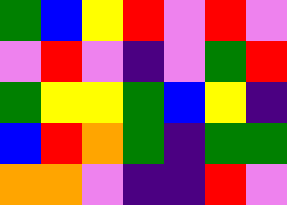[["green", "blue", "yellow", "red", "violet", "red", "violet"], ["violet", "red", "violet", "indigo", "violet", "green", "red"], ["green", "yellow", "yellow", "green", "blue", "yellow", "indigo"], ["blue", "red", "orange", "green", "indigo", "green", "green"], ["orange", "orange", "violet", "indigo", "indigo", "red", "violet"]]